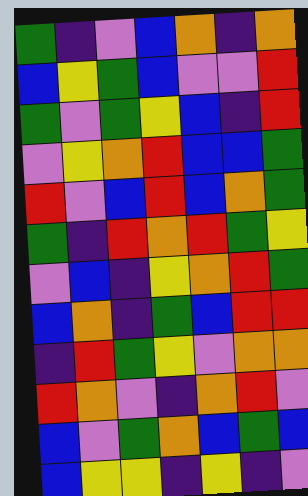[["green", "indigo", "violet", "blue", "orange", "indigo", "orange"], ["blue", "yellow", "green", "blue", "violet", "violet", "red"], ["green", "violet", "green", "yellow", "blue", "indigo", "red"], ["violet", "yellow", "orange", "red", "blue", "blue", "green"], ["red", "violet", "blue", "red", "blue", "orange", "green"], ["green", "indigo", "red", "orange", "red", "green", "yellow"], ["violet", "blue", "indigo", "yellow", "orange", "red", "green"], ["blue", "orange", "indigo", "green", "blue", "red", "red"], ["indigo", "red", "green", "yellow", "violet", "orange", "orange"], ["red", "orange", "violet", "indigo", "orange", "red", "violet"], ["blue", "violet", "green", "orange", "blue", "green", "blue"], ["blue", "yellow", "yellow", "indigo", "yellow", "indigo", "violet"]]